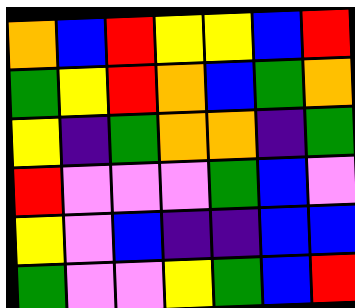[["orange", "blue", "red", "yellow", "yellow", "blue", "red"], ["green", "yellow", "red", "orange", "blue", "green", "orange"], ["yellow", "indigo", "green", "orange", "orange", "indigo", "green"], ["red", "violet", "violet", "violet", "green", "blue", "violet"], ["yellow", "violet", "blue", "indigo", "indigo", "blue", "blue"], ["green", "violet", "violet", "yellow", "green", "blue", "red"]]